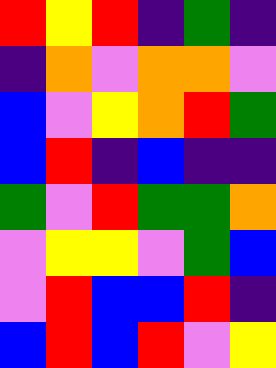[["red", "yellow", "red", "indigo", "green", "indigo"], ["indigo", "orange", "violet", "orange", "orange", "violet"], ["blue", "violet", "yellow", "orange", "red", "green"], ["blue", "red", "indigo", "blue", "indigo", "indigo"], ["green", "violet", "red", "green", "green", "orange"], ["violet", "yellow", "yellow", "violet", "green", "blue"], ["violet", "red", "blue", "blue", "red", "indigo"], ["blue", "red", "blue", "red", "violet", "yellow"]]